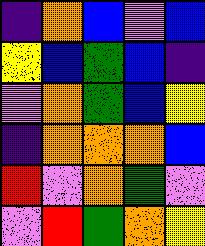[["indigo", "orange", "blue", "violet", "blue"], ["yellow", "blue", "green", "blue", "indigo"], ["violet", "orange", "green", "blue", "yellow"], ["indigo", "orange", "orange", "orange", "blue"], ["red", "violet", "orange", "green", "violet"], ["violet", "red", "green", "orange", "yellow"]]